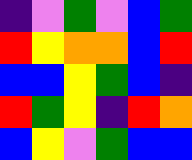[["indigo", "violet", "green", "violet", "blue", "green"], ["red", "yellow", "orange", "orange", "blue", "red"], ["blue", "blue", "yellow", "green", "blue", "indigo"], ["red", "green", "yellow", "indigo", "red", "orange"], ["blue", "yellow", "violet", "green", "blue", "blue"]]